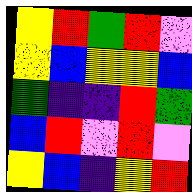[["yellow", "red", "green", "red", "violet"], ["yellow", "blue", "yellow", "yellow", "blue"], ["green", "indigo", "indigo", "red", "green"], ["blue", "red", "violet", "red", "violet"], ["yellow", "blue", "indigo", "yellow", "red"]]